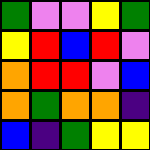[["green", "violet", "violet", "yellow", "green"], ["yellow", "red", "blue", "red", "violet"], ["orange", "red", "red", "violet", "blue"], ["orange", "green", "orange", "orange", "indigo"], ["blue", "indigo", "green", "yellow", "yellow"]]